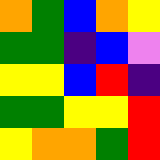[["orange", "green", "blue", "orange", "yellow"], ["green", "green", "indigo", "blue", "violet"], ["yellow", "yellow", "blue", "red", "indigo"], ["green", "green", "yellow", "yellow", "red"], ["yellow", "orange", "orange", "green", "red"]]